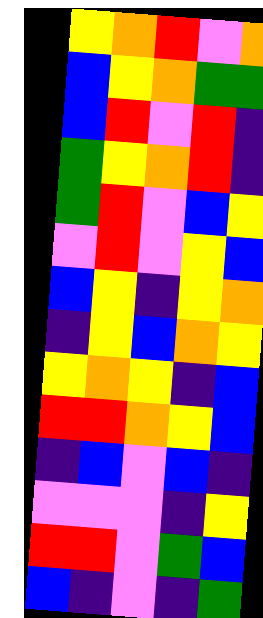[["yellow", "orange", "red", "violet", "orange"], ["blue", "yellow", "orange", "green", "green"], ["blue", "red", "violet", "red", "indigo"], ["green", "yellow", "orange", "red", "indigo"], ["green", "red", "violet", "blue", "yellow"], ["violet", "red", "violet", "yellow", "blue"], ["blue", "yellow", "indigo", "yellow", "orange"], ["indigo", "yellow", "blue", "orange", "yellow"], ["yellow", "orange", "yellow", "indigo", "blue"], ["red", "red", "orange", "yellow", "blue"], ["indigo", "blue", "violet", "blue", "indigo"], ["violet", "violet", "violet", "indigo", "yellow"], ["red", "red", "violet", "green", "blue"], ["blue", "indigo", "violet", "indigo", "green"]]